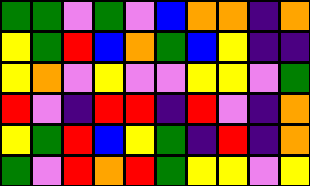[["green", "green", "violet", "green", "violet", "blue", "orange", "orange", "indigo", "orange"], ["yellow", "green", "red", "blue", "orange", "green", "blue", "yellow", "indigo", "indigo"], ["yellow", "orange", "violet", "yellow", "violet", "violet", "yellow", "yellow", "violet", "green"], ["red", "violet", "indigo", "red", "red", "indigo", "red", "violet", "indigo", "orange"], ["yellow", "green", "red", "blue", "yellow", "green", "indigo", "red", "indigo", "orange"], ["green", "violet", "red", "orange", "red", "green", "yellow", "yellow", "violet", "yellow"]]